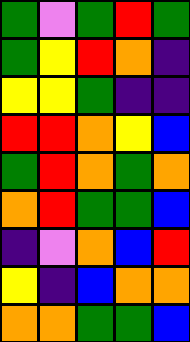[["green", "violet", "green", "red", "green"], ["green", "yellow", "red", "orange", "indigo"], ["yellow", "yellow", "green", "indigo", "indigo"], ["red", "red", "orange", "yellow", "blue"], ["green", "red", "orange", "green", "orange"], ["orange", "red", "green", "green", "blue"], ["indigo", "violet", "orange", "blue", "red"], ["yellow", "indigo", "blue", "orange", "orange"], ["orange", "orange", "green", "green", "blue"]]